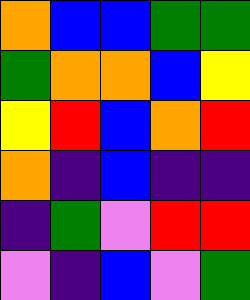[["orange", "blue", "blue", "green", "green"], ["green", "orange", "orange", "blue", "yellow"], ["yellow", "red", "blue", "orange", "red"], ["orange", "indigo", "blue", "indigo", "indigo"], ["indigo", "green", "violet", "red", "red"], ["violet", "indigo", "blue", "violet", "green"]]